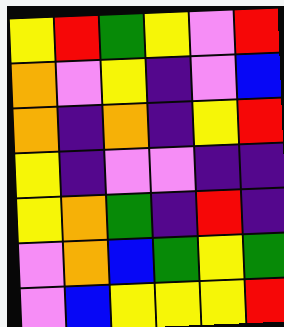[["yellow", "red", "green", "yellow", "violet", "red"], ["orange", "violet", "yellow", "indigo", "violet", "blue"], ["orange", "indigo", "orange", "indigo", "yellow", "red"], ["yellow", "indigo", "violet", "violet", "indigo", "indigo"], ["yellow", "orange", "green", "indigo", "red", "indigo"], ["violet", "orange", "blue", "green", "yellow", "green"], ["violet", "blue", "yellow", "yellow", "yellow", "red"]]